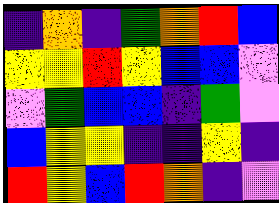[["indigo", "orange", "indigo", "green", "orange", "red", "blue"], ["yellow", "yellow", "red", "yellow", "blue", "blue", "violet"], ["violet", "green", "blue", "blue", "indigo", "green", "violet"], ["blue", "yellow", "yellow", "indigo", "indigo", "yellow", "indigo"], ["red", "yellow", "blue", "red", "orange", "indigo", "violet"]]